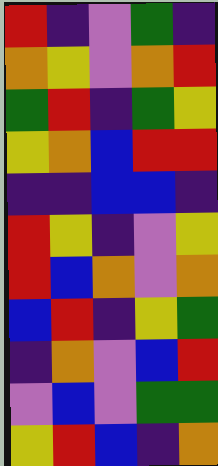[["red", "indigo", "violet", "green", "indigo"], ["orange", "yellow", "violet", "orange", "red"], ["green", "red", "indigo", "green", "yellow"], ["yellow", "orange", "blue", "red", "red"], ["indigo", "indigo", "blue", "blue", "indigo"], ["red", "yellow", "indigo", "violet", "yellow"], ["red", "blue", "orange", "violet", "orange"], ["blue", "red", "indigo", "yellow", "green"], ["indigo", "orange", "violet", "blue", "red"], ["violet", "blue", "violet", "green", "green"], ["yellow", "red", "blue", "indigo", "orange"]]